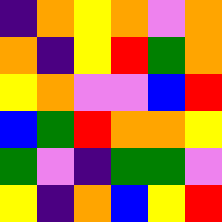[["indigo", "orange", "yellow", "orange", "violet", "orange"], ["orange", "indigo", "yellow", "red", "green", "orange"], ["yellow", "orange", "violet", "violet", "blue", "red"], ["blue", "green", "red", "orange", "orange", "yellow"], ["green", "violet", "indigo", "green", "green", "violet"], ["yellow", "indigo", "orange", "blue", "yellow", "red"]]